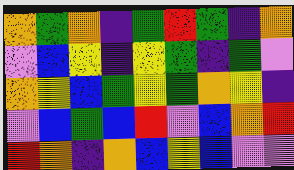[["orange", "green", "orange", "indigo", "green", "red", "green", "indigo", "orange"], ["violet", "blue", "yellow", "indigo", "yellow", "green", "indigo", "green", "violet"], ["orange", "yellow", "blue", "green", "yellow", "green", "orange", "yellow", "indigo"], ["violet", "blue", "green", "blue", "red", "violet", "blue", "orange", "red"], ["red", "orange", "indigo", "orange", "blue", "yellow", "blue", "violet", "violet"]]